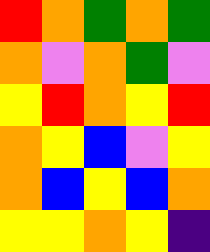[["red", "orange", "green", "orange", "green"], ["orange", "violet", "orange", "green", "violet"], ["yellow", "red", "orange", "yellow", "red"], ["orange", "yellow", "blue", "violet", "yellow"], ["orange", "blue", "yellow", "blue", "orange"], ["yellow", "yellow", "orange", "yellow", "indigo"]]